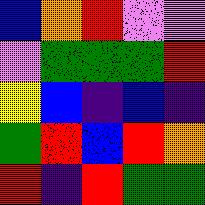[["blue", "orange", "red", "violet", "violet"], ["violet", "green", "green", "green", "red"], ["yellow", "blue", "indigo", "blue", "indigo"], ["green", "red", "blue", "red", "orange"], ["red", "indigo", "red", "green", "green"]]